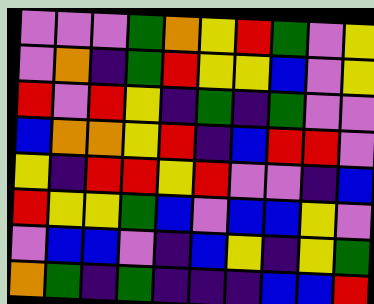[["violet", "violet", "violet", "green", "orange", "yellow", "red", "green", "violet", "yellow"], ["violet", "orange", "indigo", "green", "red", "yellow", "yellow", "blue", "violet", "yellow"], ["red", "violet", "red", "yellow", "indigo", "green", "indigo", "green", "violet", "violet"], ["blue", "orange", "orange", "yellow", "red", "indigo", "blue", "red", "red", "violet"], ["yellow", "indigo", "red", "red", "yellow", "red", "violet", "violet", "indigo", "blue"], ["red", "yellow", "yellow", "green", "blue", "violet", "blue", "blue", "yellow", "violet"], ["violet", "blue", "blue", "violet", "indigo", "blue", "yellow", "indigo", "yellow", "green"], ["orange", "green", "indigo", "green", "indigo", "indigo", "indigo", "blue", "blue", "red"]]